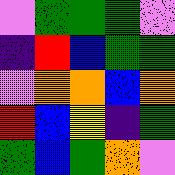[["violet", "green", "green", "green", "violet"], ["indigo", "red", "blue", "green", "green"], ["violet", "orange", "orange", "blue", "orange"], ["red", "blue", "yellow", "indigo", "green"], ["green", "blue", "green", "orange", "violet"]]